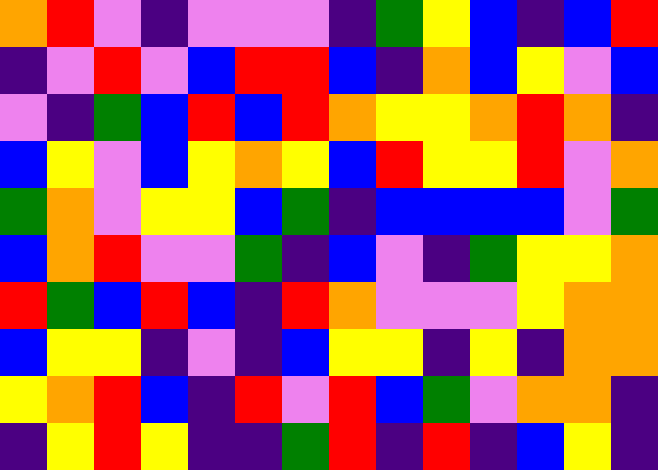[["orange", "red", "violet", "indigo", "violet", "violet", "violet", "indigo", "green", "yellow", "blue", "indigo", "blue", "red"], ["indigo", "violet", "red", "violet", "blue", "red", "red", "blue", "indigo", "orange", "blue", "yellow", "violet", "blue"], ["violet", "indigo", "green", "blue", "red", "blue", "red", "orange", "yellow", "yellow", "orange", "red", "orange", "indigo"], ["blue", "yellow", "violet", "blue", "yellow", "orange", "yellow", "blue", "red", "yellow", "yellow", "red", "violet", "orange"], ["green", "orange", "violet", "yellow", "yellow", "blue", "green", "indigo", "blue", "blue", "blue", "blue", "violet", "green"], ["blue", "orange", "red", "violet", "violet", "green", "indigo", "blue", "violet", "indigo", "green", "yellow", "yellow", "orange"], ["red", "green", "blue", "red", "blue", "indigo", "red", "orange", "violet", "violet", "violet", "yellow", "orange", "orange"], ["blue", "yellow", "yellow", "indigo", "violet", "indigo", "blue", "yellow", "yellow", "indigo", "yellow", "indigo", "orange", "orange"], ["yellow", "orange", "red", "blue", "indigo", "red", "violet", "red", "blue", "green", "violet", "orange", "orange", "indigo"], ["indigo", "yellow", "red", "yellow", "indigo", "indigo", "green", "red", "indigo", "red", "indigo", "blue", "yellow", "indigo"]]